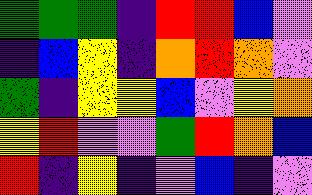[["green", "green", "green", "indigo", "red", "red", "blue", "violet"], ["indigo", "blue", "yellow", "indigo", "orange", "red", "orange", "violet"], ["green", "indigo", "yellow", "yellow", "blue", "violet", "yellow", "orange"], ["yellow", "red", "violet", "violet", "green", "red", "orange", "blue"], ["red", "indigo", "yellow", "indigo", "violet", "blue", "indigo", "violet"]]